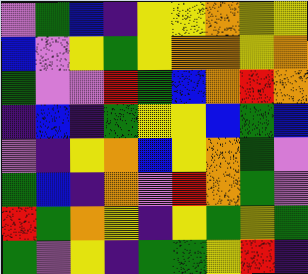[["violet", "green", "blue", "indigo", "yellow", "yellow", "orange", "yellow", "yellow"], ["blue", "violet", "yellow", "green", "yellow", "orange", "orange", "yellow", "orange"], ["green", "violet", "violet", "red", "green", "blue", "orange", "red", "orange"], ["indigo", "blue", "indigo", "green", "yellow", "yellow", "blue", "green", "blue"], ["violet", "indigo", "yellow", "orange", "blue", "yellow", "orange", "green", "violet"], ["green", "blue", "indigo", "orange", "violet", "red", "orange", "green", "violet"], ["red", "green", "orange", "yellow", "indigo", "yellow", "green", "yellow", "green"], ["green", "violet", "yellow", "indigo", "green", "green", "yellow", "red", "indigo"]]